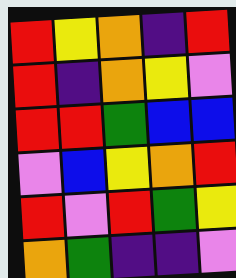[["red", "yellow", "orange", "indigo", "red"], ["red", "indigo", "orange", "yellow", "violet"], ["red", "red", "green", "blue", "blue"], ["violet", "blue", "yellow", "orange", "red"], ["red", "violet", "red", "green", "yellow"], ["orange", "green", "indigo", "indigo", "violet"]]